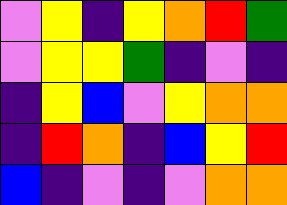[["violet", "yellow", "indigo", "yellow", "orange", "red", "green"], ["violet", "yellow", "yellow", "green", "indigo", "violet", "indigo"], ["indigo", "yellow", "blue", "violet", "yellow", "orange", "orange"], ["indigo", "red", "orange", "indigo", "blue", "yellow", "red"], ["blue", "indigo", "violet", "indigo", "violet", "orange", "orange"]]